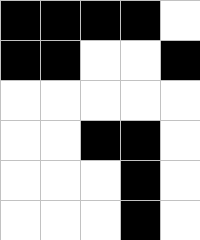[["black", "black", "black", "black", "white"], ["black", "black", "white", "white", "black"], ["white", "white", "white", "white", "white"], ["white", "white", "black", "black", "white"], ["white", "white", "white", "black", "white"], ["white", "white", "white", "black", "white"]]